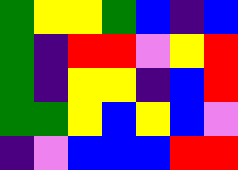[["green", "yellow", "yellow", "green", "blue", "indigo", "blue"], ["green", "indigo", "red", "red", "violet", "yellow", "red"], ["green", "indigo", "yellow", "yellow", "indigo", "blue", "red"], ["green", "green", "yellow", "blue", "yellow", "blue", "violet"], ["indigo", "violet", "blue", "blue", "blue", "red", "red"]]